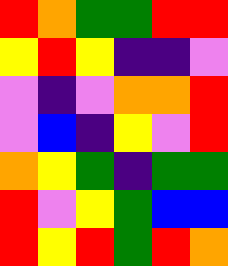[["red", "orange", "green", "green", "red", "red"], ["yellow", "red", "yellow", "indigo", "indigo", "violet"], ["violet", "indigo", "violet", "orange", "orange", "red"], ["violet", "blue", "indigo", "yellow", "violet", "red"], ["orange", "yellow", "green", "indigo", "green", "green"], ["red", "violet", "yellow", "green", "blue", "blue"], ["red", "yellow", "red", "green", "red", "orange"]]